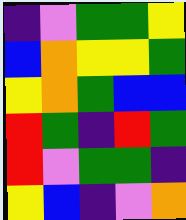[["indigo", "violet", "green", "green", "yellow"], ["blue", "orange", "yellow", "yellow", "green"], ["yellow", "orange", "green", "blue", "blue"], ["red", "green", "indigo", "red", "green"], ["red", "violet", "green", "green", "indigo"], ["yellow", "blue", "indigo", "violet", "orange"]]